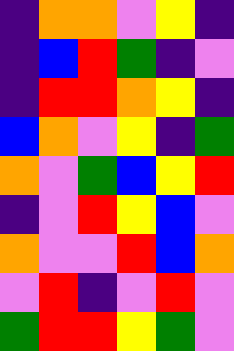[["indigo", "orange", "orange", "violet", "yellow", "indigo"], ["indigo", "blue", "red", "green", "indigo", "violet"], ["indigo", "red", "red", "orange", "yellow", "indigo"], ["blue", "orange", "violet", "yellow", "indigo", "green"], ["orange", "violet", "green", "blue", "yellow", "red"], ["indigo", "violet", "red", "yellow", "blue", "violet"], ["orange", "violet", "violet", "red", "blue", "orange"], ["violet", "red", "indigo", "violet", "red", "violet"], ["green", "red", "red", "yellow", "green", "violet"]]